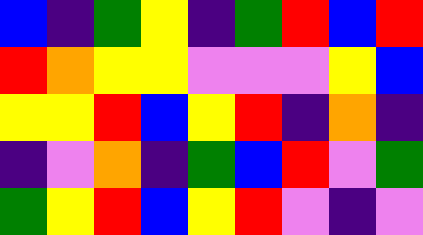[["blue", "indigo", "green", "yellow", "indigo", "green", "red", "blue", "red"], ["red", "orange", "yellow", "yellow", "violet", "violet", "violet", "yellow", "blue"], ["yellow", "yellow", "red", "blue", "yellow", "red", "indigo", "orange", "indigo"], ["indigo", "violet", "orange", "indigo", "green", "blue", "red", "violet", "green"], ["green", "yellow", "red", "blue", "yellow", "red", "violet", "indigo", "violet"]]